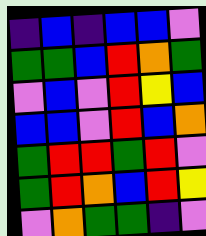[["indigo", "blue", "indigo", "blue", "blue", "violet"], ["green", "green", "blue", "red", "orange", "green"], ["violet", "blue", "violet", "red", "yellow", "blue"], ["blue", "blue", "violet", "red", "blue", "orange"], ["green", "red", "red", "green", "red", "violet"], ["green", "red", "orange", "blue", "red", "yellow"], ["violet", "orange", "green", "green", "indigo", "violet"]]